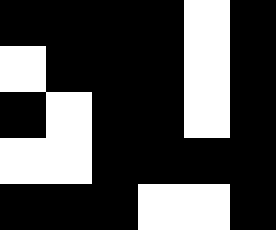[["black", "black", "black", "black", "white", "black"], ["white", "black", "black", "black", "white", "black"], ["black", "white", "black", "black", "white", "black"], ["white", "white", "black", "black", "black", "black"], ["black", "black", "black", "white", "white", "black"]]